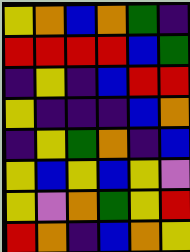[["yellow", "orange", "blue", "orange", "green", "indigo"], ["red", "red", "red", "red", "blue", "green"], ["indigo", "yellow", "indigo", "blue", "red", "red"], ["yellow", "indigo", "indigo", "indigo", "blue", "orange"], ["indigo", "yellow", "green", "orange", "indigo", "blue"], ["yellow", "blue", "yellow", "blue", "yellow", "violet"], ["yellow", "violet", "orange", "green", "yellow", "red"], ["red", "orange", "indigo", "blue", "orange", "yellow"]]